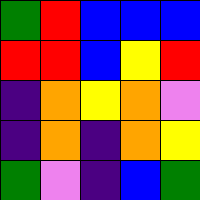[["green", "red", "blue", "blue", "blue"], ["red", "red", "blue", "yellow", "red"], ["indigo", "orange", "yellow", "orange", "violet"], ["indigo", "orange", "indigo", "orange", "yellow"], ["green", "violet", "indigo", "blue", "green"]]